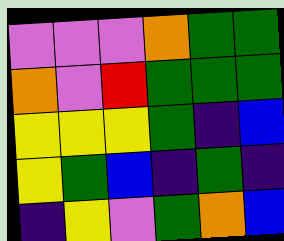[["violet", "violet", "violet", "orange", "green", "green"], ["orange", "violet", "red", "green", "green", "green"], ["yellow", "yellow", "yellow", "green", "indigo", "blue"], ["yellow", "green", "blue", "indigo", "green", "indigo"], ["indigo", "yellow", "violet", "green", "orange", "blue"]]